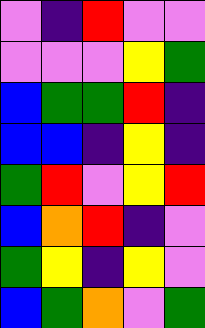[["violet", "indigo", "red", "violet", "violet"], ["violet", "violet", "violet", "yellow", "green"], ["blue", "green", "green", "red", "indigo"], ["blue", "blue", "indigo", "yellow", "indigo"], ["green", "red", "violet", "yellow", "red"], ["blue", "orange", "red", "indigo", "violet"], ["green", "yellow", "indigo", "yellow", "violet"], ["blue", "green", "orange", "violet", "green"]]